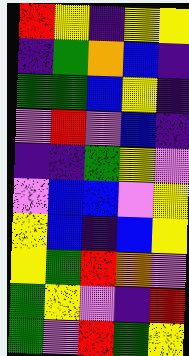[["red", "yellow", "indigo", "yellow", "yellow"], ["indigo", "green", "orange", "blue", "indigo"], ["green", "green", "blue", "yellow", "indigo"], ["violet", "red", "violet", "blue", "indigo"], ["indigo", "indigo", "green", "yellow", "violet"], ["violet", "blue", "blue", "violet", "yellow"], ["yellow", "blue", "indigo", "blue", "yellow"], ["yellow", "green", "red", "orange", "violet"], ["green", "yellow", "violet", "indigo", "red"], ["green", "violet", "red", "green", "yellow"]]